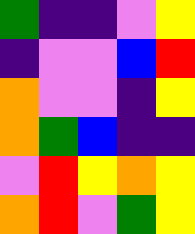[["green", "indigo", "indigo", "violet", "yellow"], ["indigo", "violet", "violet", "blue", "red"], ["orange", "violet", "violet", "indigo", "yellow"], ["orange", "green", "blue", "indigo", "indigo"], ["violet", "red", "yellow", "orange", "yellow"], ["orange", "red", "violet", "green", "yellow"]]